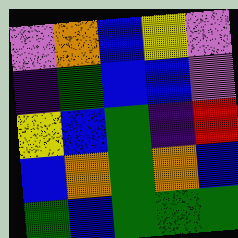[["violet", "orange", "blue", "yellow", "violet"], ["indigo", "green", "blue", "blue", "violet"], ["yellow", "blue", "green", "indigo", "red"], ["blue", "orange", "green", "orange", "blue"], ["green", "blue", "green", "green", "green"]]